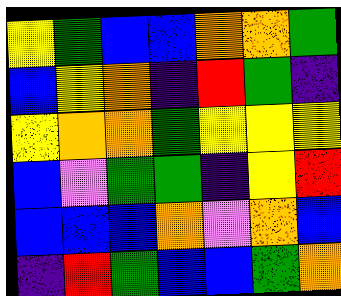[["yellow", "green", "blue", "blue", "orange", "orange", "green"], ["blue", "yellow", "orange", "indigo", "red", "green", "indigo"], ["yellow", "orange", "orange", "green", "yellow", "yellow", "yellow"], ["blue", "violet", "green", "green", "indigo", "yellow", "red"], ["blue", "blue", "blue", "orange", "violet", "orange", "blue"], ["indigo", "red", "green", "blue", "blue", "green", "orange"]]